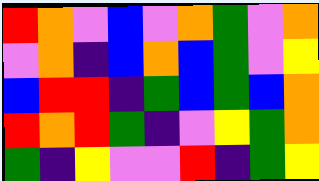[["red", "orange", "violet", "blue", "violet", "orange", "green", "violet", "orange"], ["violet", "orange", "indigo", "blue", "orange", "blue", "green", "violet", "yellow"], ["blue", "red", "red", "indigo", "green", "blue", "green", "blue", "orange"], ["red", "orange", "red", "green", "indigo", "violet", "yellow", "green", "orange"], ["green", "indigo", "yellow", "violet", "violet", "red", "indigo", "green", "yellow"]]